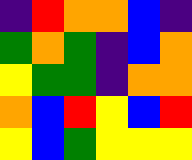[["indigo", "red", "orange", "orange", "blue", "indigo"], ["green", "orange", "green", "indigo", "blue", "orange"], ["yellow", "green", "green", "indigo", "orange", "orange"], ["orange", "blue", "red", "yellow", "blue", "red"], ["yellow", "blue", "green", "yellow", "yellow", "yellow"]]